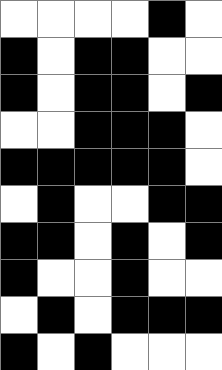[["white", "white", "white", "white", "black", "white"], ["black", "white", "black", "black", "white", "white"], ["black", "white", "black", "black", "white", "black"], ["white", "white", "black", "black", "black", "white"], ["black", "black", "black", "black", "black", "white"], ["white", "black", "white", "white", "black", "black"], ["black", "black", "white", "black", "white", "black"], ["black", "white", "white", "black", "white", "white"], ["white", "black", "white", "black", "black", "black"], ["black", "white", "black", "white", "white", "white"]]